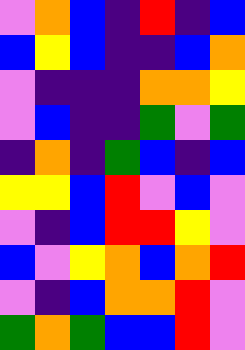[["violet", "orange", "blue", "indigo", "red", "indigo", "blue"], ["blue", "yellow", "blue", "indigo", "indigo", "blue", "orange"], ["violet", "indigo", "indigo", "indigo", "orange", "orange", "yellow"], ["violet", "blue", "indigo", "indigo", "green", "violet", "green"], ["indigo", "orange", "indigo", "green", "blue", "indigo", "blue"], ["yellow", "yellow", "blue", "red", "violet", "blue", "violet"], ["violet", "indigo", "blue", "red", "red", "yellow", "violet"], ["blue", "violet", "yellow", "orange", "blue", "orange", "red"], ["violet", "indigo", "blue", "orange", "orange", "red", "violet"], ["green", "orange", "green", "blue", "blue", "red", "violet"]]